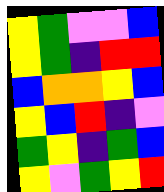[["yellow", "green", "violet", "violet", "blue"], ["yellow", "green", "indigo", "red", "red"], ["blue", "orange", "orange", "yellow", "blue"], ["yellow", "blue", "red", "indigo", "violet"], ["green", "yellow", "indigo", "green", "blue"], ["yellow", "violet", "green", "yellow", "red"]]